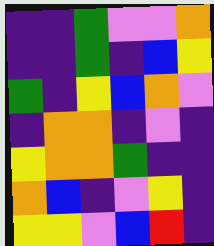[["indigo", "indigo", "green", "violet", "violet", "orange"], ["indigo", "indigo", "green", "indigo", "blue", "yellow"], ["green", "indigo", "yellow", "blue", "orange", "violet"], ["indigo", "orange", "orange", "indigo", "violet", "indigo"], ["yellow", "orange", "orange", "green", "indigo", "indigo"], ["orange", "blue", "indigo", "violet", "yellow", "indigo"], ["yellow", "yellow", "violet", "blue", "red", "indigo"]]